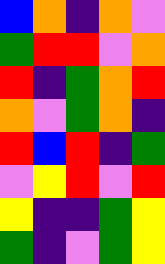[["blue", "orange", "indigo", "orange", "violet"], ["green", "red", "red", "violet", "orange"], ["red", "indigo", "green", "orange", "red"], ["orange", "violet", "green", "orange", "indigo"], ["red", "blue", "red", "indigo", "green"], ["violet", "yellow", "red", "violet", "red"], ["yellow", "indigo", "indigo", "green", "yellow"], ["green", "indigo", "violet", "green", "yellow"]]